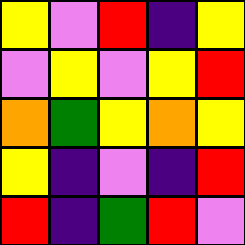[["yellow", "violet", "red", "indigo", "yellow"], ["violet", "yellow", "violet", "yellow", "red"], ["orange", "green", "yellow", "orange", "yellow"], ["yellow", "indigo", "violet", "indigo", "red"], ["red", "indigo", "green", "red", "violet"]]